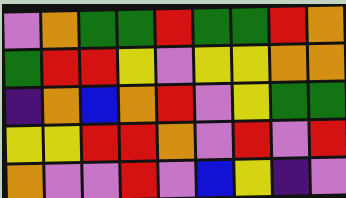[["violet", "orange", "green", "green", "red", "green", "green", "red", "orange"], ["green", "red", "red", "yellow", "violet", "yellow", "yellow", "orange", "orange"], ["indigo", "orange", "blue", "orange", "red", "violet", "yellow", "green", "green"], ["yellow", "yellow", "red", "red", "orange", "violet", "red", "violet", "red"], ["orange", "violet", "violet", "red", "violet", "blue", "yellow", "indigo", "violet"]]